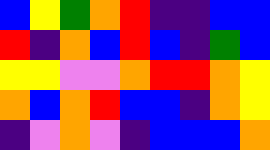[["blue", "yellow", "green", "orange", "red", "indigo", "indigo", "blue", "blue"], ["red", "indigo", "orange", "blue", "red", "blue", "indigo", "green", "blue"], ["yellow", "yellow", "violet", "violet", "orange", "red", "red", "orange", "yellow"], ["orange", "blue", "orange", "red", "blue", "blue", "indigo", "orange", "yellow"], ["indigo", "violet", "orange", "violet", "indigo", "blue", "blue", "blue", "orange"]]